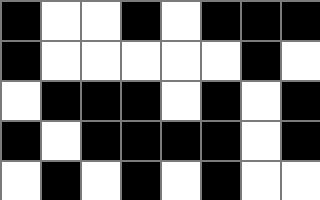[["black", "white", "white", "black", "white", "black", "black", "black"], ["black", "white", "white", "white", "white", "white", "black", "white"], ["white", "black", "black", "black", "white", "black", "white", "black"], ["black", "white", "black", "black", "black", "black", "white", "black"], ["white", "black", "white", "black", "white", "black", "white", "white"]]